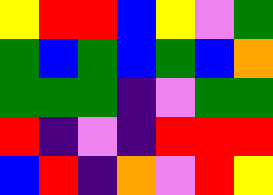[["yellow", "red", "red", "blue", "yellow", "violet", "green"], ["green", "blue", "green", "blue", "green", "blue", "orange"], ["green", "green", "green", "indigo", "violet", "green", "green"], ["red", "indigo", "violet", "indigo", "red", "red", "red"], ["blue", "red", "indigo", "orange", "violet", "red", "yellow"]]